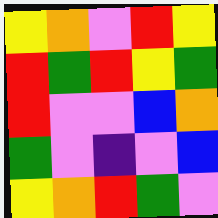[["yellow", "orange", "violet", "red", "yellow"], ["red", "green", "red", "yellow", "green"], ["red", "violet", "violet", "blue", "orange"], ["green", "violet", "indigo", "violet", "blue"], ["yellow", "orange", "red", "green", "violet"]]